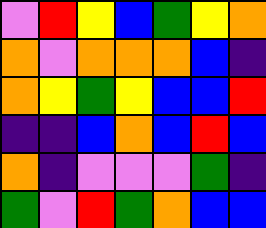[["violet", "red", "yellow", "blue", "green", "yellow", "orange"], ["orange", "violet", "orange", "orange", "orange", "blue", "indigo"], ["orange", "yellow", "green", "yellow", "blue", "blue", "red"], ["indigo", "indigo", "blue", "orange", "blue", "red", "blue"], ["orange", "indigo", "violet", "violet", "violet", "green", "indigo"], ["green", "violet", "red", "green", "orange", "blue", "blue"]]